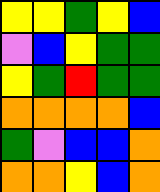[["yellow", "yellow", "green", "yellow", "blue"], ["violet", "blue", "yellow", "green", "green"], ["yellow", "green", "red", "green", "green"], ["orange", "orange", "orange", "orange", "blue"], ["green", "violet", "blue", "blue", "orange"], ["orange", "orange", "yellow", "blue", "orange"]]